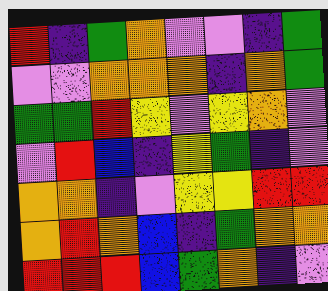[["red", "indigo", "green", "orange", "violet", "violet", "indigo", "green"], ["violet", "violet", "orange", "orange", "orange", "indigo", "orange", "green"], ["green", "green", "red", "yellow", "violet", "yellow", "orange", "violet"], ["violet", "red", "blue", "indigo", "yellow", "green", "indigo", "violet"], ["orange", "orange", "indigo", "violet", "yellow", "yellow", "red", "red"], ["orange", "red", "orange", "blue", "indigo", "green", "orange", "orange"], ["red", "red", "red", "blue", "green", "orange", "indigo", "violet"]]